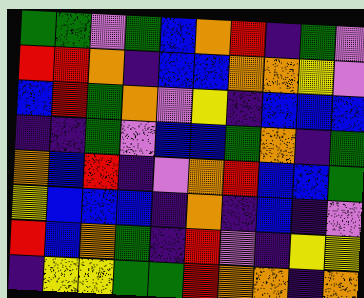[["green", "green", "violet", "green", "blue", "orange", "red", "indigo", "green", "violet"], ["red", "red", "orange", "indigo", "blue", "blue", "orange", "orange", "yellow", "violet"], ["blue", "red", "green", "orange", "violet", "yellow", "indigo", "blue", "blue", "blue"], ["indigo", "indigo", "green", "violet", "blue", "blue", "green", "orange", "indigo", "green"], ["orange", "blue", "red", "indigo", "violet", "orange", "red", "blue", "blue", "green"], ["yellow", "blue", "blue", "blue", "indigo", "orange", "indigo", "blue", "indigo", "violet"], ["red", "blue", "orange", "green", "indigo", "red", "violet", "indigo", "yellow", "yellow"], ["indigo", "yellow", "yellow", "green", "green", "red", "orange", "orange", "indigo", "orange"]]